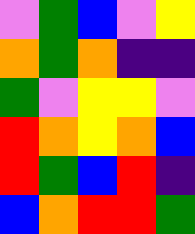[["violet", "green", "blue", "violet", "yellow"], ["orange", "green", "orange", "indigo", "indigo"], ["green", "violet", "yellow", "yellow", "violet"], ["red", "orange", "yellow", "orange", "blue"], ["red", "green", "blue", "red", "indigo"], ["blue", "orange", "red", "red", "green"]]